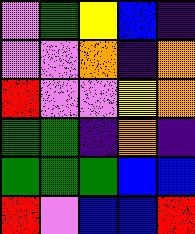[["violet", "green", "yellow", "blue", "indigo"], ["violet", "violet", "orange", "indigo", "orange"], ["red", "violet", "violet", "yellow", "orange"], ["green", "green", "indigo", "orange", "indigo"], ["green", "green", "green", "blue", "blue"], ["red", "violet", "blue", "blue", "red"]]